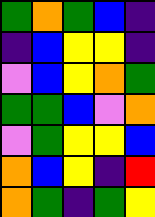[["green", "orange", "green", "blue", "indigo"], ["indigo", "blue", "yellow", "yellow", "indigo"], ["violet", "blue", "yellow", "orange", "green"], ["green", "green", "blue", "violet", "orange"], ["violet", "green", "yellow", "yellow", "blue"], ["orange", "blue", "yellow", "indigo", "red"], ["orange", "green", "indigo", "green", "yellow"]]